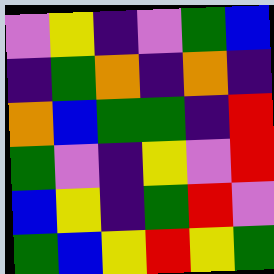[["violet", "yellow", "indigo", "violet", "green", "blue"], ["indigo", "green", "orange", "indigo", "orange", "indigo"], ["orange", "blue", "green", "green", "indigo", "red"], ["green", "violet", "indigo", "yellow", "violet", "red"], ["blue", "yellow", "indigo", "green", "red", "violet"], ["green", "blue", "yellow", "red", "yellow", "green"]]